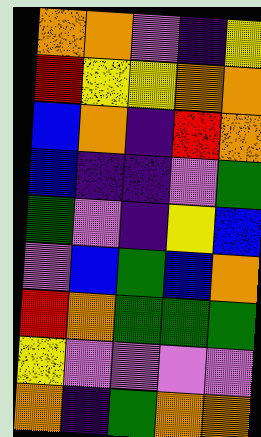[["orange", "orange", "violet", "indigo", "yellow"], ["red", "yellow", "yellow", "orange", "orange"], ["blue", "orange", "indigo", "red", "orange"], ["blue", "indigo", "indigo", "violet", "green"], ["green", "violet", "indigo", "yellow", "blue"], ["violet", "blue", "green", "blue", "orange"], ["red", "orange", "green", "green", "green"], ["yellow", "violet", "violet", "violet", "violet"], ["orange", "indigo", "green", "orange", "orange"]]